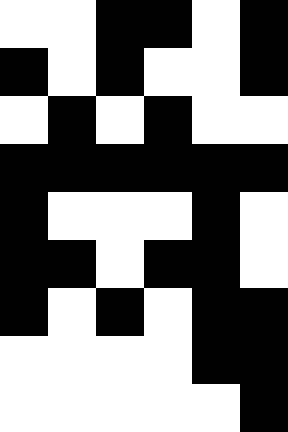[["white", "white", "black", "black", "white", "black"], ["black", "white", "black", "white", "white", "black"], ["white", "black", "white", "black", "white", "white"], ["black", "black", "black", "black", "black", "black"], ["black", "white", "white", "white", "black", "white"], ["black", "black", "white", "black", "black", "white"], ["black", "white", "black", "white", "black", "black"], ["white", "white", "white", "white", "black", "black"], ["white", "white", "white", "white", "white", "black"]]